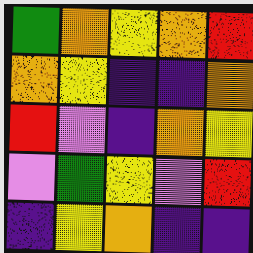[["green", "orange", "yellow", "orange", "red"], ["orange", "yellow", "indigo", "indigo", "orange"], ["red", "violet", "indigo", "orange", "yellow"], ["violet", "green", "yellow", "violet", "red"], ["indigo", "yellow", "orange", "indigo", "indigo"]]